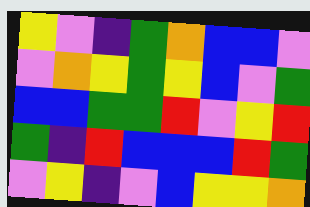[["yellow", "violet", "indigo", "green", "orange", "blue", "blue", "violet"], ["violet", "orange", "yellow", "green", "yellow", "blue", "violet", "green"], ["blue", "blue", "green", "green", "red", "violet", "yellow", "red"], ["green", "indigo", "red", "blue", "blue", "blue", "red", "green"], ["violet", "yellow", "indigo", "violet", "blue", "yellow", "yellow", "orange"]]